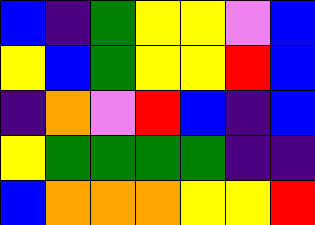[["blue", "indigo", "green", "yellow", "yellow", "violet", "blue"], ["yellow", "blue", "green", "yellow", "yellow", "red", "blue"], ["indigo", "orange", "violet", "red", "blue", "indigo", "blue"], ["yellow", "green", "green", "green", "green", "indigo", "indigo"], ["blue", "orange", "orange", "orange", "yellow", "yellow", "red"]]